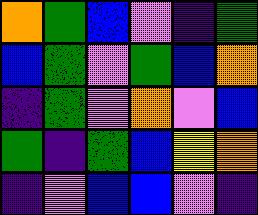[["orange", "green", "blue", "violet", "indigo", "green"], ["blue", "green", "violet", "green", "blue", "orange"], ["indigo", "green", "violet", "orange", "violet", "blue"], ["green", "indigo", "green", "blue", "yellow", "orange"], ["indigo", "violet", "blue", "blue", "violet", "indigo"]]